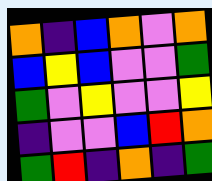[["orange", "indigo", "blue", "orange", "violet", "orange"], ["blue", "yellow", "blue", "violet", "violet", "green"], ["green", "violet", "yellow", "violet", "violet", "yellow"], ["indigo", "violet", "violet", "blue", "red", "orange"], ["green", "red", "indigo", "orange", "indigo", "green"]]